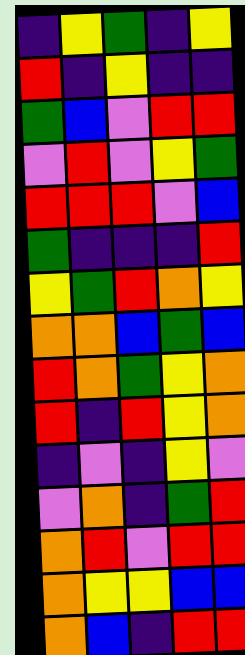[["indigo", "yellow", "green", "indigo", "yellow"], ["red", "indigo", "yellow", "indigo", "indigo"], ["green", "blue", "violet", "red", "red"], ["violet", "red", "violet", "yellow", "green"], ["red", "red", "red", "violet", "blue"], ["green", "indigo", "indigo", "indigo", "red"], ["yellow", "green", "red", "orange", "yellow"], ["orange", "orange", "blue", "green", "blue"], ["red", "orange", "green", "yellow", "orange"], ["red", "indigo", "red", "yellow", "orange"], ["indigo", "violet", "indigo", "yellow", "violet"], ["violet", "orange", "indigo", "green", "red"], ["orange", "red", "violet", "red", "red"], ["orange", "yellow", "yellow", "blue", "blue"], ["orange", "blue", "indigo", "red", "red"]]